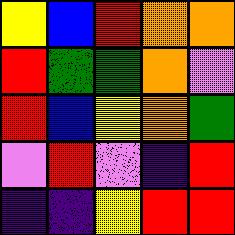[["yellow", "blue", "red", "orange", "orange"], ["red", "green", "green", "orange", "violet"], ["red", "blue", "yellow", "orange", "green"], ["violet", "red", "violet", "indigo", "red"], ["indigo", "indigo", "yellow", "red", "red"]]